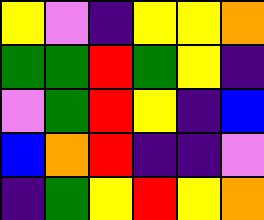[["yellow", "violet", "indigo", "yellow", "yellow", "orange"], ["green", "green", "red", "green", "yellow", "indigo"], ["violet", "green", "red", "yellow", "indigo", "blue"], ["blue", "orange", "red", "indigo", "indigo", "violet"], ["indigo", "green", "yellow", "red", "yellow", "orange"]]